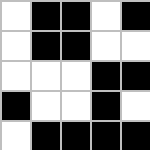[["white", "black", "black", "white", "black"], ["white", "black", "black", "white", "white"], ["white", "white", "white", "black", "black"], ["black", "white", "white", "black", "white"], ["white", "black", "black", "black", "black"]]